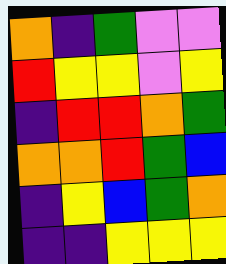[["orange", "indigo", "green", "violet", "violet"], ["red", "yellow", "yellow", "violet", "yellow"], ["indigo", "red", "red", "orange", "green"], ["orange", "orange", "red", "green", "blue"], ["indigo", "yellow", "blue", "green", "orange"], ["indigo", "indigo", "yellow", "yellow", "yellow"]]